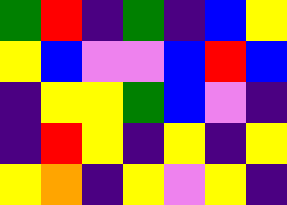[["green", "red", "indigo", "green", "indigo", "blue", "yellow"], ["yellow", "blue", "violet", "violet", "blue", "red", "blue"], ["indigo", "yellow", "yellow", "green", "blue", "violet", "indigo"], ["indigo", "red", "yellow", "indigo", "yellow", "indigo", "yellow"], ["yellow", "orange", "indigo", "yellow", "violet", "yellow", "indigo"]]